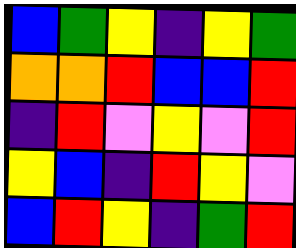[["blue", "green", "yellow", "indigo", "yellow", "green"], ["orange", "orange", "red", "blue", "blue", "red"], ["indigo", "red", "violet", "yellow", "violet", "red"], ["yellow", "blue", "indigo", "red", "yellow", "violet"], ["blue", "red", "yellow", "indigo", "green", "red"]]